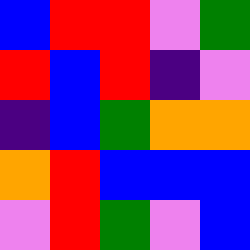[["blue", "red", "red", "violet", "green"], ["red", "blue", "red", "indigo", "violet"], ["indigo", "blue", "green", "orange", "orange"], ["orange", "red", "blue", "blue", "blue"], ["violet", "red", "green", "violet", "blue"]]